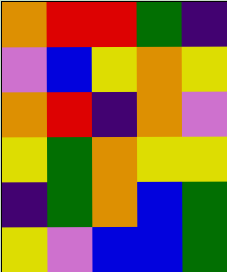[["orange", "red", "red", "green", "indigo"], ["violet", "blue", "yellow", "orange", "yellow"], ["orange", "red", "indigo", "orange", "violet"], ["yellow", "green", "orange", "yellow", "yellow"], ["indigo", "green", "orange", "blue", "green"], ["yellow", "violet", "blue", "blue", "green"]]